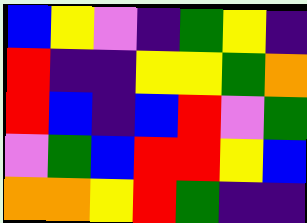[["blue", "yellow", "violet", "indigo", "green", "yellow", "indigo"], ["red", "indigo", "indigo", "yellow", "yellow", "green", "orange"], ["red", "blue", "indigo", "blue", "red", "violet", "green"], ["violet", "green", "blue", "red", "red", "yellow", "blue"], ["orange", "orange", "yellow", "red", "green", "indigo", "indigo"]]